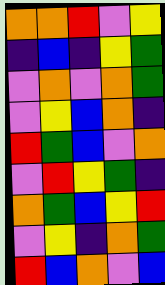[["orange", "orange", "red", "violet", "yellow"], ["indigo", "blue", "indigo", "yellow", "green"], ["violet", "orange", "violet", "orange", "green"], ["violet", "yellow", "blue", "orange", "indigo"], ["red", "green", "blue", "violet", "orange"], ["violet", "red", "yellow", "green", "indigo"], ["orange", "green", "blue", "yellow", "red"], ["violet", "yellow", "indigo", "orange", "green"], ["red", "blue", "orange", "violet", "blue"]]